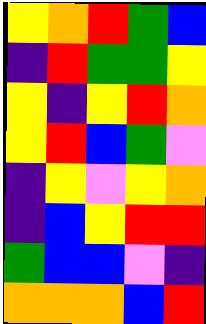[["yellow", "orange", "red", "green", "blue"], ["indigo", "red", "green", "green", "yellow"], ["yellow", "indigo", "yellow", "red", "orange"], ["yellow", "red", "blue", "green", "violet"], ["indigo", "yellow", "violet", "yellow", "orange"], ["indigo", "blue", "yellow", "red", "red"], ["green", "blue", "blue", "violet", "indigo"], ["orange", "orange", "orange", "blue", "red"]]